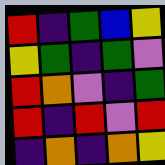[["red", "indigo", "green", "blue", "yellow"], ["yellow", "green", "indigo", "green", "violet"], ["red", "orange", "violet", "indigo", "green"], ["red", "indigo", "red", "violet", "red"], ["indigo", "orange", "indigo", "orange", "yellow"]]